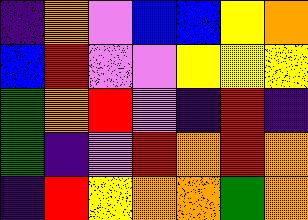[["indigo", "orange", "violet", "blue", "blue", "yellow", "orange"], ["blue", "red", "violet", "violet", "yellow", "yellow", "yellow"], ["green", "orange", "red", "violet", "indigo", "red", "indigo"], ["green", "indigo", "violet", "red", "orange", "red", "orange"], ["indigo", "red", "yellow", "orange", "orange", "green", "orange"]]